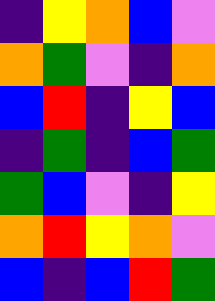[["indigo", "yellow", "orange", "blue", "violet"], ["orange", "green", "violet", "indigo", "orange"], ["blue", "red", "indigo", "yellow", "blue"], ["indigo", "green", "indigo", "blue", "green"], ["green", "blue", "violet", "indigo", "yellow"], ["orange", "red", "yellow", "orange", "violet"], ["blue", "indigo", "blue", "red", "green"]]